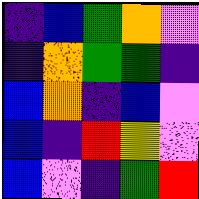[["indigo", "blue", "green", "orange", "violet"], ["indigo", "orange", "green", "green", "indigo"], ["blue", "orange", "indigo", "blue", "violet"], ["blue", "indigo", "red", "yellow", "violet"], ["blue", "violet", "indigo", "green", "red"]]